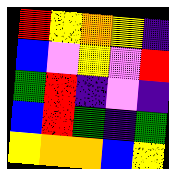[["red", "yellow", "orange", "yellow", "indigo"], ["blue", "violet", "yellow", "violet", "red"], ["green", "red", "indigo", "violet", "indigo"], ["blue", "red", "green", "indigo", "green"], ["yellow", "orange", "orange", "blue", "yellow"]]